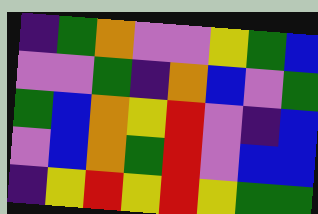[["indigo", "green", "orange", "violet", "violet", "yellow", "green", "blue"], ["violet", "violet", "green", "indigo", "orange", "blue", "violet", "green"], ["green", "blue", "orange", "yellow", "red", "violet", "indigo", "blue"], ["violet", "blue", "orange", "green", "red", "violet", "blue", "blue"], ["indigo", "yellow", "red", "yellow", "red", "yellow", "green", "green"]]